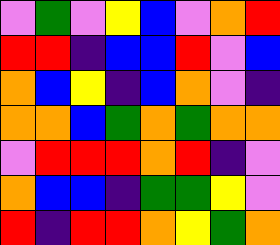[["violet", "green", "violet", "yellow", "blue", "violet", "orange", "red"], ["red", "red", "indigo", "blue", "blue", "red", "violet", "blue"], ["orange", "blue", "yellow", "indigo", "blue", "orange", "violet", "indigo"], ["orange", "orange", "blue", "green", "orange", "green", "orange", "orange"], ["violet", "red", "red", "red", "orange", "red", "indigo", "violet"], ["orange", "blue", "blue", "indigo", "green", "green", "yellow", "violet"], ["red", "indigo", "red", "red", "orange", "yellow", "green", "orange"]]